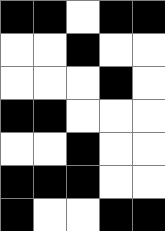[["black", "black", "white", "black", "black"], ["white", "white", "black", "white", "white"], ["white", "white", "white", "black", "white"], ["black", "black", "white", "white", "white"], ["white", "white", "black", "white", "white"], ["black", "black", "black", "white", "white"], ["black", "white", "white", "black", "black"]]